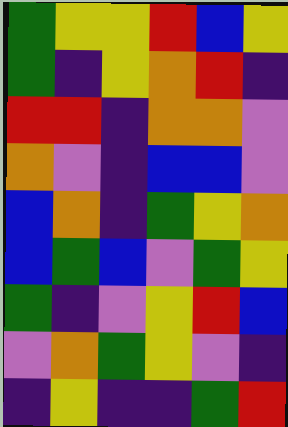[["green", "yellow", "yellow", "red", "blue", "yellow"], ["green", "indigo", "yellow", "orange", "red", "indigo"], ["red", "red", "indigo", "orange", "orange", "violet"], ["orange", "violet", "indigo", "blue", "blue", "violet"], ["blue", "orange", "indigo", "green", "yellow", "orange"], ["blue", "green", "blue", "violet", "green", "yellow"], ["green", "indigo", "violet", "yellow", "red", "blue"], ["violet", "orange", "green", "yellow", "violet", "indigo"], ["indigo", "yellow", "indigo", "indigo", "green", "red"]]